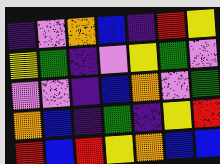[["indigo", "violet", "orange", "blue", "indigo", "red", "yellow"], ["yellow", "green", "indigo", "violet", "yellow", "green", "violet"], ["violet", "violet", "indigo", "blue", "orange", "violet", "green"], ["orange", "blue", "indigo", "green", "indigo", "yellow", "red"], ["red", "blue", "red", "yellow", "orange", "blue", "blue"]]